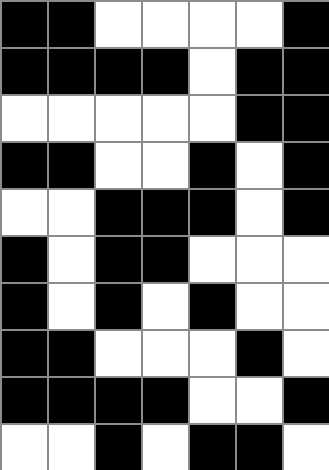[["black", "black", "white", "white", "white", "white", "black"], ["black", "black", "black", "black", "white", "black", "black"], ["white", "white", "white", "white", "white", "black", "black"], ["black", "black", "white", "white", "black", "white", "black"], ["white", "white", "black", "black", "black", "white", "black"], ["black", "white", "black", "black", "white", "white", "white"], ["black", "white", "black", "white", "black", "white", "white"], ["black", "black", "white", "white", "white", "black", "white"], ["black", "black", "black", "black", "white", "white", "black"], ["white", "white", "black", "white", "black", "black", "white"]]